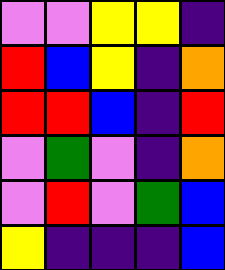[["violet", "violet", "yellow", "yellow", "indigo"], ["red", "blue", "yellow", "indigo", "orange"], ["red", "red", "blue", "indigo", "red"], ["violet", "green", "violet", "indigo", "orange"], ["violet", "red", "violet", "green", "blue"], ["yellow", "indigo", "indigo", "indigo", "blue"]]